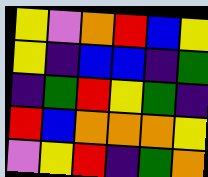[["yellow", "violet", "orange", "red", "blue", "yellow"], ["yellow", "indigo", "blue", "blue", "indigo", "green"], ["indigo", "green", "red", "yellow", "green", "indigo"], ["red", "blue", "orange", "orange", "orange", "yellow"], ["violet", "yellow", "red", "indigo", "green", "orange"]]